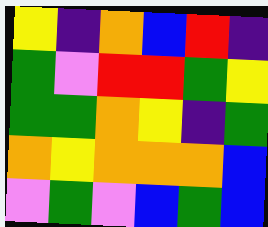[["yellow", "indigo", "orange", "blue", "red", "indigo"], ["green", "violet", "red", "red", "green", "yellow"], ["green", "green", "orange", "yellow", "indigo", "green"], ["orange", "yellow", "orange", "orange", "orange", "blue"], ["violet", "green", "violet", "blue", "green", "blue"]]